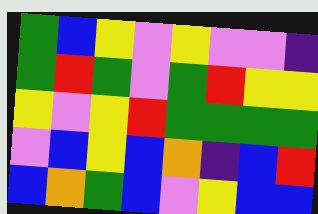[["green", "blue", "yellow", "violet", "yellow", "violet", "violet", "indigo"], ["green", "red", "green", "violet", "green", "red", "yellow", "yellow"], ["yellow", "violet", "yellow", "red", "green", "green", "green", "green"], ["violet", "blue", "yellow", "blue", "orange", "indigo", "blue", "red"], ["blue", "orange", "green", "blue", "violet", "yellow", "blue", "blue"]]